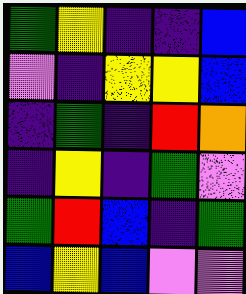[["green", "yellow", "indigo", "indigo", "blue"], ["violet", "indigo", "yellow", "yellow", "blue"], ["indigo", "green", "indigo", "red", "orange"], ["indigo", "yellow", "indigo", "green", "violet"], ["green", "red", "blue", "indigo", "green"], ["blue", "yellow", "blue", "violet", "violet"]]